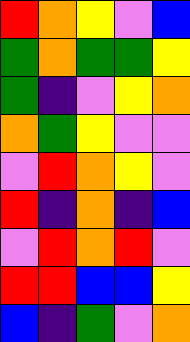[["red", "orange", "yellow", "violet", "blue"], ["green", "orange", "green", "green", "yellow"], ["green", "indigo", "violet", "yellow", "orange"], ["orange", "green", "yellow", "violet", "violet"], ["violet", "red", "orange", "yellow", "violet"], ["red", "indigo", "orange", "indigo", "blue"], ["violet", "red", "orange", "red", "violet"], ["red", "red", "blue", "blue", "yellow"], ["blue", "indigo", "green", "violet", "orange"]]